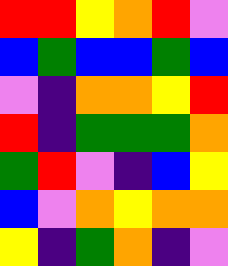[["red", "red", "yellow", "orange", "red", "violet"], ["blue", "green", "blue", "blue", "green", "blue"], ["violet", "indigo", "orange", "orange", "yellow", "red"], ["red", "indigo", "green", "green", "green", "orange"], ["green", "red", "violet", "indigo", "blue", "yellow"], ["blue", "violet", "orange", "yellow", "orange", "orange"], ["yellow", "indigo", "green", "orange", "indigo", "violet"]]